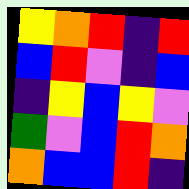[["yellow", "orange", "red", "indigo", "red"], ["blue", "red", "violet", "indigo", "blue"], ["indigo", "yellow", "blue", "yellow", "violet"], ["green", "violet", "blue", "red", "orange"], ["orange", "blue", "blue", "red", "indigo"]]